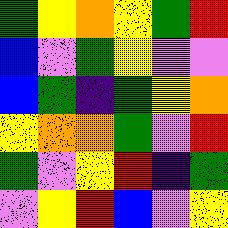[["green", "yellow", "orange", "yellow", "green", "red"], ["blue", "violet", "green", "yellow", "violet", "violet"], ["blue", "green", "indigo", "green", "yellow", "orange"], ["yellow", "orange", "orange", "green", "violet", "red"], ["green", "violet", "yellow", "red", "indigo", "green"], ["violet", "yellow", "red", "blue", "violet", "yellow"]]